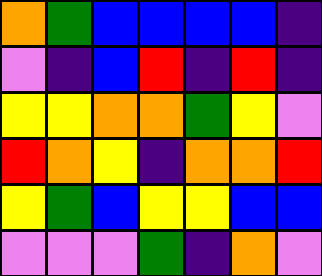[["orange", "green", "blue", "blue", "blue", "blue", "indigo"], ["violet", "indigo", "blue", "red", "indigo", "red", "indigo"], ["yellow", "yellow", "orange", "orange", "green", "yellow", "violet"], ["red", "orange", "yellow", "indigo", "orange", "orange", "red"], ["yellow", "green", "blue", "yellow", "yellow", "blue", "blue"], ["violet", "violet", "violet", "green", "indigo", "orange", "violet"]]